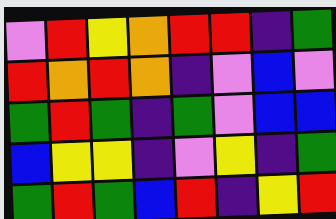[["violet", "red", "yellow", "orange", "red", "red", "indigo", "green"], ["red", "orange", "red", "orange", "indigo", "violet", "blue", "violet"], ["green", "red", "green", "indigo", "green", "violet", "blue", "blue"], ["blue", "yellow", "yellow", "indigo", "violet", "yellow", "indigo", "green"], ["green", "red", "green", "blue", "red", "indigo", "yellow", "red"]]